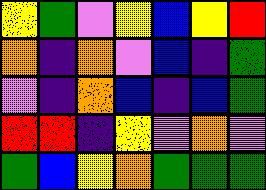[["yellow", "green", "violet", "yellow", "blue", "yellow", "red"], ["orange", "indigo", "orange", "violet", "blue", "indigo", "green"], ["violet", "indigo", "orange", "blue", "indigo", "blue", "green"], ["red", "red", "indigo", "yellow", "violet", "orange", "violet"], ["green", "blue", "yellow", "orange", "green", "green", "green"]]